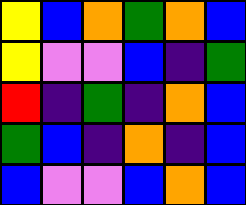[["yellow", "blue", "orange", "green", "orange", "blue"], ["yellow", "violet", "violet", "blue", "indigo", "green"], ["red", "indigo", "green", "indigo", "orange", "blue"], ["green", "blue", "indigo", "orange", "indigo", "blue"], ["blue", "violet", "violet", "blue", "orange", "blue"]]